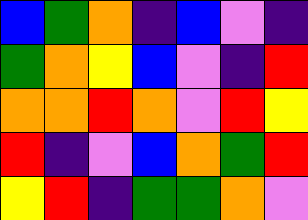[["blue", "green", "orange", "indigo", "blue", "violet", "indigo"], ["green", "orange", "yellow", "blue", "violet", "indigo", "red"], ["orange", "orange", "red", "orange", "violet", "red", "yellow"], ["red", "indigo", "violet", "blue", "orange", "green", "red"], ["yellow", "red", "indigo", "green", "green", "orange", "violet"]]